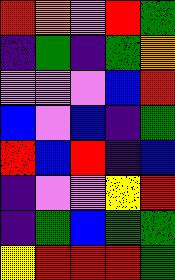[["red", "orange", "violet", "red", "green"], ["indigo", "green", "indigo", "green", "orange"], ["violet", "violet", "violet", "blue", "red"], ["blue", "violet", "blue", "indigo", "green"], ["red", "blue", "red", "indigo", "blue"], ["indigo", "violet", "violet", "yellow", "red"], ["indigo", "green", "blue", "green", "green"], ["yellow", "red", "red", "red", "green"]]